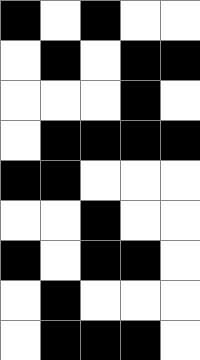[["black", "white", "black", "white", "white"], ["white", "black", "white", "black", "black"], ["white", "white", "white", "black", "white"], ["white", "black", "black", "black", "black"], ["black", "black", "white", "white", "white"], ["white", "white", "black", "white", "white"], ["black", "white", "black", "black", "white"], ["white", "black", "white", "white", "white"], ["white", "black", "black", "black", "white"]]